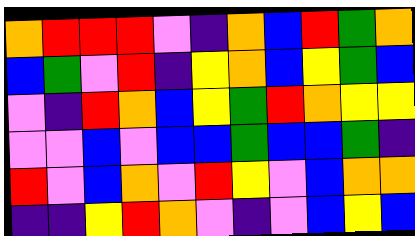[["orange", "red", "red", "red", "violet", "indigo", "orange", "blue", "red", "green", "orange"], ["blue", "green", "violet", "red", "indigo", "yellow", "orange", "blue", "yellow", "green", "blue"], ["violet", "indigo", "red", "orange", "blue", "yellow", "green", "red", "orange", "yellow", "yellow"], ["violet", "violet", "blue", "violet", "blue", "blue", "green", "blue", "blue", "green", "indigo"], ["red", "violet", "blue", "orange", "violet", "red", "yellow", "violet", "blue", "orange", "orange"], ["indigo", "indigo", "yellow", "red", "orange", "violet", "indigo", "violet", "blue", "yellow", "blue"]]